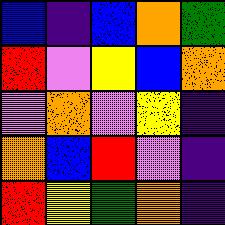[["blue", "indigo", "blue", "orange", "green"], ["red", "violet", "yellow", "blue", "orange"], ["violet", "orange", "violet", "yellow", "indigo"], ["orange", "blue", "red", "violet", "indigo"], ["red", "yellow", "green", "orange", "indigo"]]